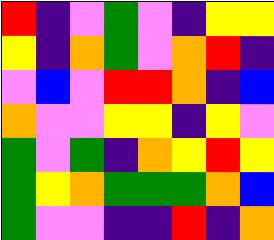[["red", "indigo", "violet", "green", "violet", "indigo", "yellow", "yellow"], ["yellow", "indigo", "orange", "green", "violet", "orange", "red", "indigo"], ["violet", "blue", "violet", "red", "red", "orange", "indigo", "blue"], ["orange", "violet", "violet", "yellow", "yellow", "indigo", "yellow", "violet"], ["green", "violet", "green", "indigo", "orange", "yellow", "red", "yellow"], ["green", "yellow", "orange", "green", "green", "green", "orange", "blue"], ["green", "violet", "violet", "indigo", "indigo", "red", "indigo", "orange"]]